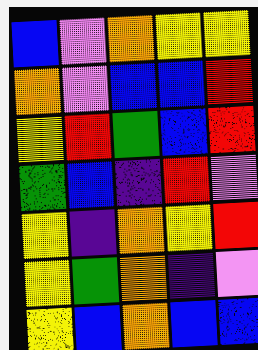[["blue", "violet", "orange", "yellow", "yellow"], ["orange", "violet", "blue", "blue", "red"], ["yellow", "red", "green", "blue", "red"], ["green", "blue", "indigo", "red", "violet"], ["yellow", "indigo", "orange", "yellow", "red"], ["yellow", "green", "orange", "indigo", "violet"], ["yellow", "blue", "orange", "blue", "blue"]]